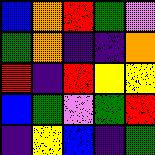[["blue", "orange", "red", "green", "violet"], ["green", "orange", "indigo", "indigo", "orange"], ["red", "indigo", "red", "yellow", "yellow"], ["blue", "green", "violet", "green", "red"], ["indigo", "yellow", "blue", "indigo", "green"]]